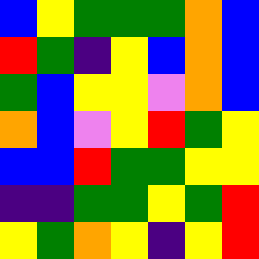[["blue", "yellow", "green", "green", "green", "orange", "blue"], ["red", "green", "indigo", "yellow", "blue", "orange", "blue"], ["green", "blue", "yellow", "yellow", "violet", "orange", "blue"], ["orange", "blue", "violet", "yellow", "red", "green", "yellow"], ["blue", "blue", "red", "green", "green", "yellow", "yellow"], ["indigo", "indigo", "green", "green", "yellow", "green", "red"], ["yellow", "green", "orange", "yellow", "indigo", "yellow", "red"]]